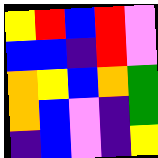[["yellow", "red", "blue", "red", "violet"], ["blue", "blue", "indigo", "red", "violet"], ["orange", "yellow", "blue", "orange", "green"], ["orange", "blue", "violet", "indigo", "green"], ["indigo", "blue", "violet", "indigo", "yellow"]]